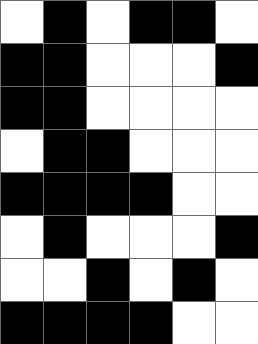[["white", "black", "white", "black", "black", "white"], ["black", "black", "white", "white", "white", "black"], ["black", "black", "white", "white", "white", "white"], ["white", "black", "black", "white", "white", "white"], ["black", "black", "black", "black", "white", "white"], ["white", "black", "white", "white", "white", "black"], ["white", "white", "black", "white", "black", "white"], ["black", "black", "black", "black", "white", "white"]]